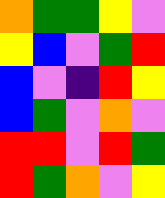[["orange", "green", "green", "yellow", "violet"], ["yellow", "blue", "violet", "green", "red"], ["blue", "violet", "indigo", "red", "yellow"], ["blue", "green", "violet", "orange", "violet"], ["red", "red", "violet", "red", "green"], ["red", "green", "orange", "violet", "yellow"]]